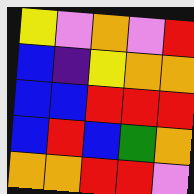[["yellow", "violet", "orange", "violet", "red"], ["blue", "indigo", "yellow", "orange", "orange"], ["blue", "blue", "red", "red", "red"], ["blue", "red", "blue", "green", "orange"], ["orange", "orange", "red", "red", "violet"]]